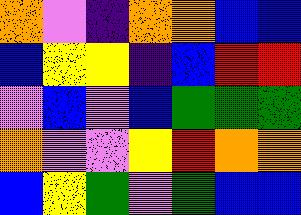[["orange", "violet", "indigo", "orange", "orange", "blue", "blue"], ["blue", "yellow", "yellow", "indigo", "blue", "red", "red"], ["violet", "blue", "violet", "blue", "green", "green", "green"], ["orange", "violet", "violet", "yellow", "red", "orange", "orange"], ["blue", "yellow", "green", "violet", "green", "blue", "blue"]]